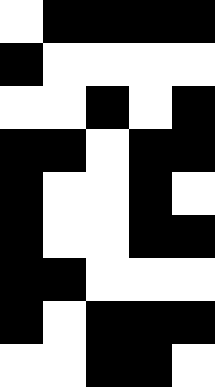[["white", "black", "black", "black", "black"], ["black", "white", "white", "white", "white"], ["white", "white", "black", "white", "black"], ["black", "black", "white", "black", "black"], ["black", "white", "white", "black", "white"], ["black", "white", "white", "black", "black"], ["black", "black", "white", "white", "white"], ["black", "white", "black", "black", "black"], ["white", "white", "black", "black", "white"]]